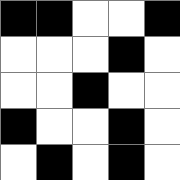[["black", "black", "white", "white", "black"], ["white", "white", "white", "black", "white"], ["white", "white", "black", "white", "white"], ["black", "white", "white", "black", "white"], ["white", "black", "white", "black", "white"]]